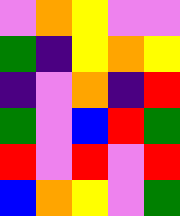[["violet", "orange", "yellow", "violet", "violet"], ["green", "indigo", "yellow", "orange", "yellow"], ["indigo", "violet", "orange", "indigo", "red"], ["green", "violet", "blue", "red", "green"], ["red", "violet", "red", "violet", "red"], ["blue", "orange", "yellow", "violet", "green"]]